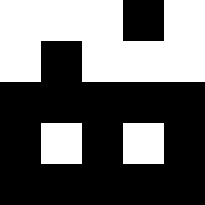[["white", "white", "white", "black", "white"], ["white", "black", "white", "white", "white"], ["black", "black", "black", "black", "black"], ["black", "white", "black", "white", "black"], ["black", "black", "black", "black", "black"]]